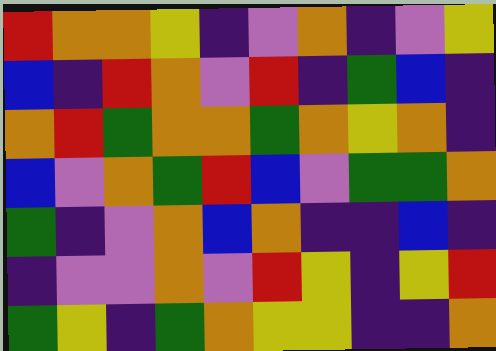[["red", "orange", "orange", "yellow", "indigo", "violet", "orange", "indigo", "violet", "yellow"], ["blue", "indigo", "red", "orange", "violet", "red", "indigo", "green", "blue", "indigo"], ["orange", "red", "green", "orange", "orange", "green", "orange", "yellow", "orange", "indigo"], ["blue", "violet", "orange", "green", "red", "blue", "violet", "green", "green", "orange"], ["green", "indigo", "violet", "orange", "blue", "orange", "indigo", "indigo", "blue", "indigo"], ["indigo", "violet", "violet", "orange", "violet", "red", "yellow", "indigo", "yellow", "red"], ["green", "yellow", "indigo", "green", "orange", "yellow", "yellow", "indigo", "indigo", "orange"]]